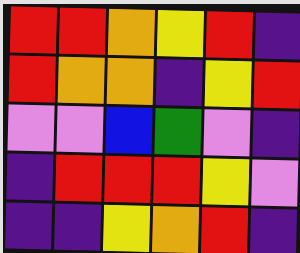[["red", "red", "orange", "yellow", "red", "indigo"], ["red", "orange", "orange", "indigo", "yellow", "red"], ["violet", "violet", "blue", "green", "violet", "indigo"], ["indigo", "red", "red", "red", "yellow", "violet"], ["indigo", "indigo", "yellow", "orange", "red", "indigo"]]